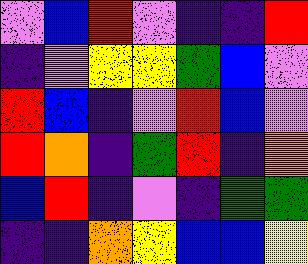[["violet", "blue", "red", "violet", "indigo", "indigo", "red"], ["indigo", "violet", "yellow", "yellow", "green", "blue", "violet"], ["red", "blue", "indigo", "violet", "red", "blue", "violet"], ["red", "orange", "indigo", "green", "red", "indigo", "orange"], ["blue", "red", "indigo", "violet", "indigo", "green", "green"], ["indigo", "indigo", "orange", "yellow", "blue", "blue", "yellow"]]